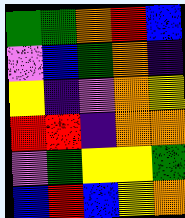[["green", "green", "orange", "red", "blue"], ["violet", "blue", "green", "orange", "indigo"], ["yellow", "indigo", "violet", "orange", "yellow"], ["red", "red", "indigo", "orange", "orange"], ["violet", "green", "yellow", "yellow", "green"], ["blue", "red", "blue", "yellow", "orange"]]